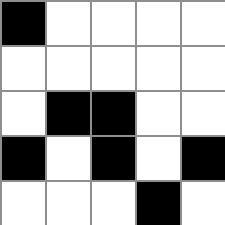[["black", "white", "white", "white", "white"], ["white", "white", "white", "white", "white"], ["white", "black", "black", "white", "white"], ["black", "white", "black", "white", "black"], ["white", "white", "white", "black", "white"]]